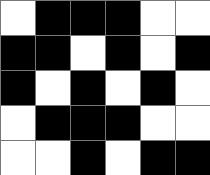[["white", "black", "black", "black", "white", "white"], ["black", "black", "white", "black", "white", "black"], ["black", "white", "black", "white", "black", "white"], ["white", "black", "black", "black", "white", "white"], ["white", "white", "black", "white", "black", "black"]]